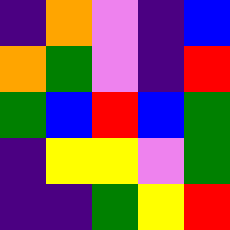[["indigo", "orange", "violet", "indigo", "blue"], ["orange", "green", "violet", "indigo", "red"], ["green", "blue", "red", "blue", "green"], ["indigo", "yellow", "yellow", "violet", "green"], ["indigo", "indigo", "green", "yellow", "red"]]